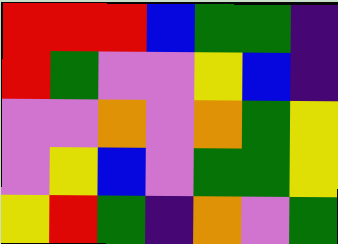[["red", "red", "red", "blue", "green", "green", "indigo"], ["red", "green", "violet", "violet", "yellow", "blue", "indigo"], ["violet", "violet", "orange", "violet", "orange", "green", "yellow"], ["violet", "yellow", "blue", "violet", "green", "green", "yellow"], ["yellow", "red", "green", "indigo", "orange", "violet", "green"]]